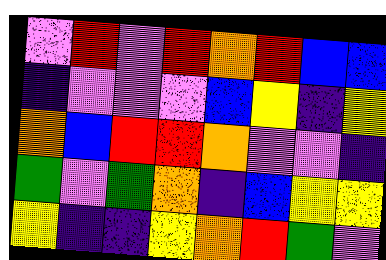[["violet", "red", "violet", "red", "orange", "red", "blue", "blue"], ["indigo", "violet", "violet", "violet", "blue", "yellow", "indigo", "yellow"], ["orange", "blue", "red", "red", "orange", "violet", "violet", "indigo"], ["green", "violet", "green", "orange", "indigo", "blue", "yellow", "yellow"], ["yellow", "indigo", "indigo", "yellow", "orange", "red", "green", "violet"]]